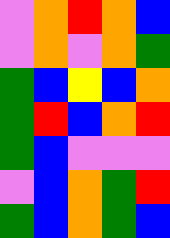[["violet", "orange", "red", "orange", "blue"], ["violet", "orange", "violet", "orange", "green"], ["green", "blue", "yellow", "blue", "orange"], ["green", "red", "blue", "orange", "red"], ["green", "blue", "violet", "violet", "violet"], ["violet", "blue", "orange", "green", "red"], ["green", "blue", "orange", "green", "blue"]]